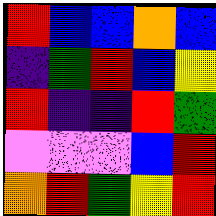[["red", "blue", "blue", "orange", "blue"], ["indigo", "green", "red", "blue", "yellow"], ["red", "indigo", "indigo", "red", "green"], ["violet", "violet", "violet", "blue", "red"], ["orange", "red", "green", "yellow", "red"]]